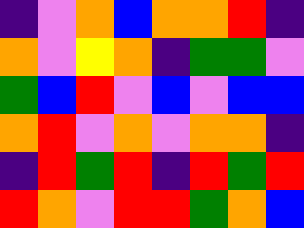[["indigo", "violet", "orange", "blue", "orange", "orange", "red", "indigo"], ["orange", "violet", "yellow", "orange", "indigo", "green", "green", "violet"], ["green", "blue", "red", "violet", "blue", "violet", "blue", "blue"], ["orange", "red", "violet", "orange", "violet", "orange", "orange", "indigo"], ["indigo", "red", "green", "red", "indigo", "red", "green", "red"], ["red", "orange", "violet", "red", "red", "green", "orange", "blue"]]